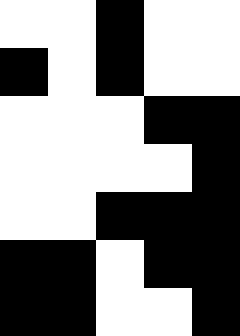[["white", "white", "black", "white", "white"], ["black", "white", "black", "white", "white"], ["white", "white", "white", "black", "black"], ["white", "white", "white", "white", "black"], ["white", "white", "black", "black", "black"], ["black", "black", "white", "black", "black"], ["black", "black", "white", "white", "black"]]